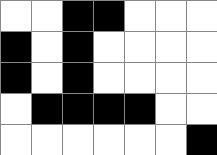[["white", "white", "black", "black", "white", "white", "white"], ["black", "white", "black", "white", "white", "white", "white"], ["black", "white", "black", "white", "white", "white", "white"], ["white", "black", "black", "black", "black", "white", "white"], ["white", "white", "white", "white", "white", "white", "black"]]